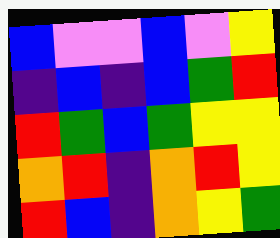[["blue", "violet", "violet", "blue", "violet", "yellow"], ["indigo", "blue", "indigo", "blue", "green", "red"], ["red", "green", "blue", "green", "yellow", "yellow"], ["orange", "red", "indigo", "orange", "red", "yellow"], ["red", "blue", "indigo", "orange", "yellow", "green"]]